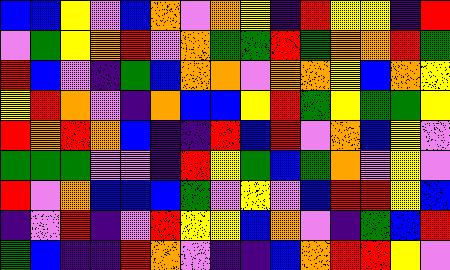[["blue", "blue", "yellow", "violet", "blue", "orange", "violet", "orange", "yellow", "indigo", "red", "yellow", "yellow", "indigo", "red"], ["violet", "green", "yellow", "orange", "red", "violet", "orange", "green", "green", "red", "green", "orange", "orange", "red", "green"], ["red", "blue", "violet", "indigo", "green", "blue", "orange", "orange", "violet", "orange", "orange", "yellow", "blue", "orange", "yellow"], ["yellow", "red", "orange", "violet", "indigo", "orange", "blue", "blue", "yellow", "red", "green", "yellow", "green", "green", "yellow"], ["red", "orange", "red", "orange", "blue", "indigo", "indigo", "red", "blue", "red", "violet", "orange", "blue", "yellow", "violet"], ["green", "green", "green", "violet", "violet", "indigo", "red", "yellow", "green", "blue", "green", "orange", "violet", "yellow", "violet"], ["red", "violet", "orange", "blue", "blue", "blue", "green", "violet", "yellow", "violet", "blue", "red", "red", "yellow", "blue"], ["indigo", "violet", "red", "indigo", "violet", "red", "yellow", "yellow", "blue", "orange", "violet", "indigo", "green", "blue", "red"], ["green", "blue", "indigo", "indigo", "red", "orange", "violet", "indigo", "indigo", "blue", "orange", "red", "red", "yellow", "violet"]]